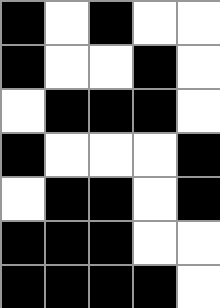[["black", "white", "black", "white", "white"], ["black", "white", "white", "black", "white"], ["white", "black", "black", "black", "white"], ["black", "white", "white", "white", "black"], ["white", "black", "black", "white", "black"], ["black", "black", "black", "white", "white"], ["black", "black", "black", "black", "white"]]